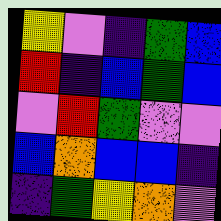[["yellow", "violet", "indigo", "green", "blue"], ["red", "indigo", "blue", "green", "blue"], ["violet", "red", "green", "violet", "violet"], ["blue", "orange", "blue", "blue", "indigo"], ["indigo", "green", "yellow", "orange", "violet"]]